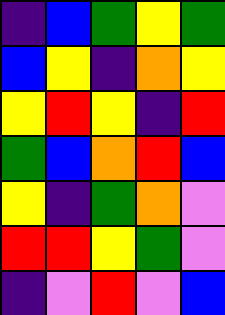[["indigo", "blue", "green", "yellow", "green"], ["blue", "yellow", "indigo", "orange", "yellow"], ["yellow", "red", "yellow", "indigo", "red"], ["green", "blue", "orange", "red", "blue"], ["yellow", "indigo", "green", "orange", "violet"], ["red", "red", "yellow", "green", "violet"], ["indigo", "violet", "red", "violet", "blue"]]